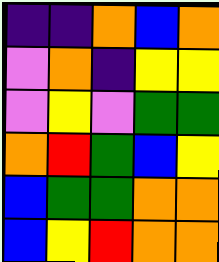[["indigo", "indigo", "orange", "blue", "orange"], ["violet", "orange", "indigo", "yellow", "yellow"], ["violet", "yellow", "violet", "green", "green"], ["orange", "red", "green", "blue", "yellow"], ["blue", "green", "green", "orange", "orange"], ["blue", "yellow", "red", "orange", "orange"]]